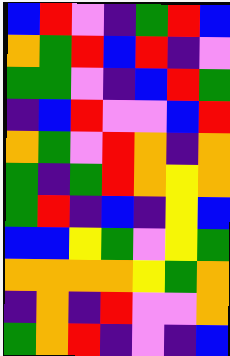[["blue", "red", "violet", "indigo", "green", "red", "blue"], ["orange", "green", "red", "blue", "red", "indigo", "violet"], ["green", "green", "violet", "indigo", "blue", "red", "green"], ["indigo", "blue", "red", "violet", "violet", "blue", "red"], ["orange", "green", "violet", "red", "orange", "indigo", "orange"], ["green", "indigo", "green", "red", "orange", "yellow", "orange"], ["green", "red", "indigo", "blue", "indigo", "yellow", "blue"], ["blue", "blue", "yellow", "green", "violet", "yellow", "green"], ["orange", "orange", "orange", "orange", "yellow", "green", "orange"], ["indigo", "orange", "indigo", "red", "violet", "violet", "orange"], ["green", "orange", "red", "indigo", "violet", "indigo", "blue"]]